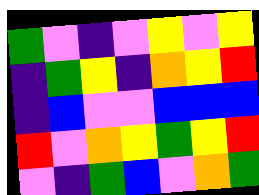[["green", "violet", "indigo", "violet", "yellow", "violet", "yellow"], ["indigo", "green", "yellow", "indigo", "orange", "yellow", "red"], ["indigo", "blue", "violet", "violet", "blue", "blue", "blue"], ["red", "violet", "orange", "yellow", "green", "yellow", "red"], ["violet", "indigo", "green", "blue", "violet", "orange", "green"]]